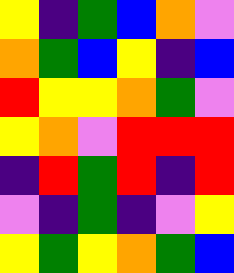[["yellow", "indigo", "green", "blue", "orange", "violet"], ["orange", "green", "blue", "yellow", "indigo", "blue"], ["red", "yellow", "yellow", "orange", "green", "violet"], ["yellow", "orange", "violet", "red", "red", "red"], ["indigo", "red", "green", "red", "indigo", "red"], ["violet", "indigo", "green", "indigo", "violet", "yellow"], ["yellow", "green", "yellow", "orange", "green", "blue"]]